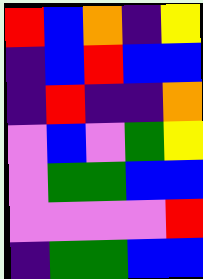[["red", "blue", "orange", "indigo", "yellow"], ["indigo", "blue", "red", "blue", "blue"], ["indigo", "red", "indigo", "indigo", "orange"], ["violet", "blue", "violet", "green", "yellow"], ["violet", "green", "green", "blue", "blue"], ["violet", "violet", "violet", "violet", "red"], ["indigo", "green", "green", "blue", "blue"]]